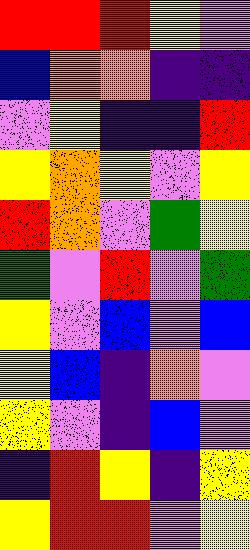[["red", "red", "red", "yellow", "violet"], ["blue", "orange", "orange", "indigo", "indigo"], ["violet", "yellow", "indigo", "indigo", "red"], ["yellow", "orange", "yellow", "violet", "yellow"], ["red", "orange", "violet", "green", "yellow"], ["green", "violet", "red", "violet", "green"], ["yellow", "violet", "blue", "violet", "blue"], ["yellow", "blue", "indigo", "orange", "violet"], ["yellow", "violet", "indigo", "blue", "violet"], ["indigo", "red", "yellow", "indigo", "yellow"], ["yellow", "red", "red", "violet", "yellow"]]